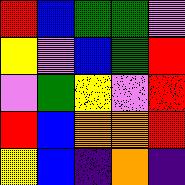[["red", "blue", "green", "green", "violet"], ["yellow", "violet", "blue", "green", "red"], ["violet", "green", "yellow", "violet", "red"], ["red", "blue", "orange", "orange", "red"], ["yellow", "blue", "indigo", "orange", "indigo"]]